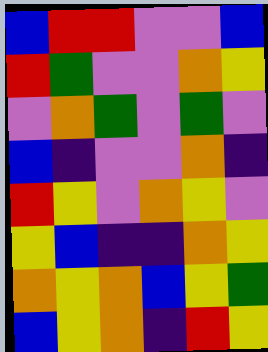[["blue", "red", "red", "violet", "violet", "blue"], ["red", "green", "violet", "violet", "orange", "yellow"], ["violet", "orange", "green", "violet", "green", "violet"], ["blue", "indigo", "violet", "violet", "orange", "indigo"], ["red", "yellow", "violet", "orange", "yellow", "violet"], ["yellow", "blue", "indigo", "indigo", "orange", "yellow"], ["orange", "yellow", "orange", "blue", "yellow", "green"], ["blue", "yellow", "orange", "indigo", "red", "yellow"]]